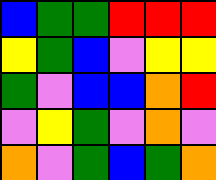[["blue", "green", "green", "red", "red", "red"], ["yellow", "green", "blue", "violet", "yellow", "yellow"], ["green", "violet", "blue", "blue", "orange", "red"], ["violet", "yellow", "green", "violet", "orange", "violet"], ["orange", "violet", "green", "blue", "green", "orange"]]